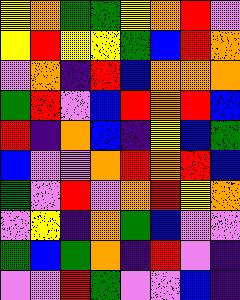[["yellow", "orange", "green", "green", "yellow", "orange", "red", "violet"], ["yellow", "red", "yellow", "yellow", "green", "blue", "red", "orange"], ["violet", "orange", "indigo", "red", "blue", "orange", "orange", "orange"], ["green", "red", "violet", "blue", "red", "orange", "red", "blue"], ["red", "indigo", "orange", "blue", "indigo", "yellow", "blue", "green"], ["blue", "violet", "violet", "orange", "red", "orange", "red", "blue"], ["green", "violet", "red", "violet", "orange", "red", "yellow", "orange"], ["violet", "yellow", "indigo", "orange", "green", "blue", "violet", "violet"], ["green", "blue", "green", "orange", "indigo", "red", "violet", "indigo"], ["violet", "violet", "red", "green", "violet", "violet", "blue", "indigo"]]